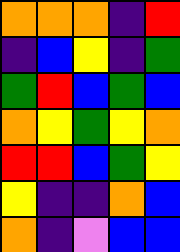[["orange", "orange", "orange", "indigo", "red"], ["indigo", "blue", "yellow", "indigo", "green"], ["green", "red", "blue", "green", "blue"], ["orange", "yellow", "green", "yellow", "orange"], ["red", "red", "blue", "green", "yellow"], ["yellow", "indigo", "indigo", "orange", "blue"], ["orange", "indigo", "violet", "blue", "blue"]]